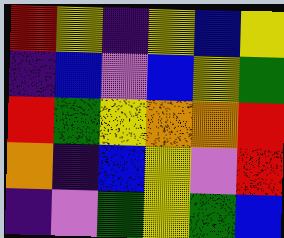[["red", "yellow", "indigo", "yellow", "blue", "yellow"], ["indigo", "blue", "violet", "blue", "yellow", "green"], ["red", "green", "yellow", "orange", "orange", "red"], ["orange", "indigo", "blue", "yellow", "violet", "red"], ["indigo", "violet", "green", "yellow", "green", "blue"]]